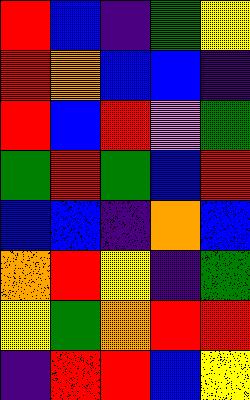[["red", "blue", "indigo", "green", "yellow"], ["red", "orange", "blue", "blue", "indigo"], ["red", "blue", "red", "violet", "green"], ["green", "red", "green", "blue", "red"], ["blue", "blue", "indigo", "orange", "blue"], ["orange", "red", "yellow", "indigo", "green"], ["yellow", "green", "orange", "red", "red"], ["indigo", "red", "red", "blue", "yellow"]]